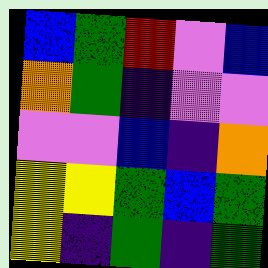[["blue", "green", "red", "violet", "blue"], ["orange", "green", "indigo", "violet", "violet"], ["violet", "violet", "blue", "indigo", "orange"], ["yellow", "yellow", "green", "blue", "green"], ["yellow", "indigo", "green", "indigo", "green"]]